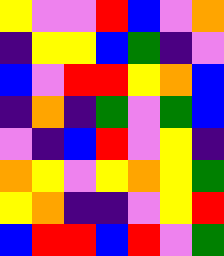[["yellow", "violet", "violet", "red", "blue", "violet", "orange"], ["indigo", "yellow", "yellow", "blue", "green", "indigo", "violet"], ["blue", "violet", "red", "red", "yellow", "orange", "blue"], ["indigo", "orange", "indigo", "green", "violet", "green", "blue"], ["violet", "indigo", "blue", "red", "violet", "yellow", "indigo"], ["orange", "yellow", "violet", "yellow", "orange", "yellow", "green"], ["yellow", "orange", "indigo", "indigo", "violet", "yellow", "red"], ["blue", "red", "red", "blue", "red", "violet", "green"]]